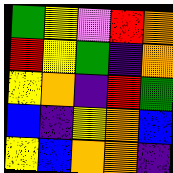[["green", "yellow", "violet", "red", "orange"], ["red", "yellow", "green", "indigo", "orange"], ["yellow", "orange", "indigo", "red", "green"], ["blue", "indigo", "yellow", "orange", "blue"], ["yellow", "blue", "orange", "orange", "indigo"]]